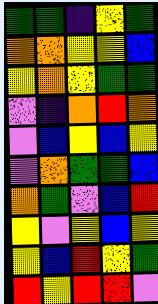[["green", "green", "indigo", "yellow", "green"], ["orange", "orange", "yellow", "yellow", "blue"], ["yellow", "orange", "yellow", "green", "green"], ["violet", "indigo", "orange", "red", "orange"], ["violet", "blue", "yellow", "blue", "yellow"], ["violet", "orange", "green", "green", "blue"], ["orange", "green", "violet", "blue", "red"], ["yellow", "violet", "yellow", "blue", "yellow"], ["yellow", "blue", "red", "yellow", "green"], ["red", "yellow", "red", "red", "violet"]]